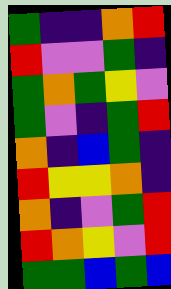[["green", "indigo", "indigo", "orange", "red"], ["red", "violet", "violet", "green", "indigo"], ["green", "orange", "green", "yellow", "violet"], ["green", "violet", "indigo", "green", "red"], ["orange", "indigo", "blue", "green", "indigo"], ["red", "yellow", "yellow", "orange", "indigo"], ["orange", "indigo", "violet", "green", "red"], ["red", "orange", "yellow", "violet", "red"], ["green", "green", "blue", "green", "blue"]]